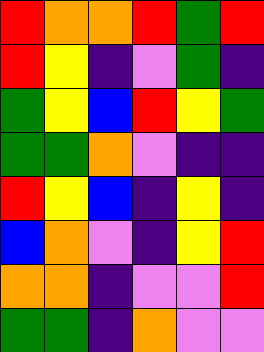[["red", "orange", "orange", "red", "green", "red"], ["red", "yellow", "indigo", "violet", "green", "indigo"], ["green", "yellow", "blue", "red", "yellow", "green"], ["green", "green", "orange", "violet", "indigo", "indigo"], ["red", "yellow", "blue", "indigo", "yellow", "indigo"], ["blue", "orange", "violet", "indigo", "yellow", "red"], ["orange", "orange", "indigo", "violet", "violet", "red"], ["green", "green", "indigo", "orange", "violet", "violet"]]